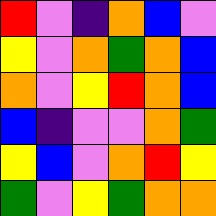[["red", "violet", "indigo", "orange", "blue", "violet"], ["yellow", "violet", "orange", "green", "orange", "blue"], ["orange", "violet", "yellow", "red", "orange", "blue"], ["blue", "indigo", "violet", "violet", "orange", "green"], ["yellow", "blue", "violet", "orange", "red", "yellow"], ["green", "violet", "yellow", "green", "orange", "orange"]]